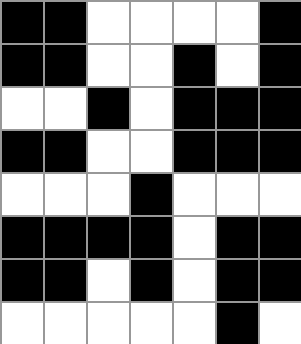[["black", "black", "white", "white", "white", "white", "black"], ["black", "black", "white", "white", "black", "white", "black"], ["white", "white", "black", "white", "black", "black", "black"], ["black", "black", "white", "white", "black", "black", "black"], ["white", "white", "white", "black", "white", "white", "white"], ["black", "black", "black", "black", "white", "black", "black"], ["black", "black", "white", "black", "white", "black", "black"], ["white", "white", "white", "white", "white", "black", "white"]]